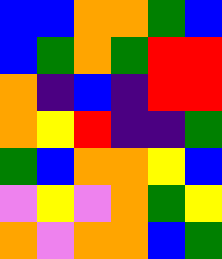[["blue", "blue", "orange", "orange", "green", "blue"], ["blue", "green", "orange", "green", "red", "red"], ["orange", "indigo", "blue", "indigo", "red", "red"], ["orange", "yellow", "red", "indigo", "indigo", "green"], ["green", "blue", "orange", "orange", "yellow", "blue"], ["violet", "yellow", "violet", "orange", "green", "yellow"], ["orange", "violet", "orange", "orange", "blue", "green"]]